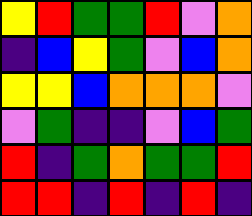[["yellow", "red", "green", "green", "red", "violet", "orange"], ["indigo", "blue", "yellow", "green", "violet", "blue", "orange"], ["yellow", "yellow", "blue", "orange", "orange", "orange", "violet"], ["violet", "green", "indigo", "indigo", "violet", "blue", "green"], ["red", "indigo", "green", "orange", "green", "green", "red"], ["red", "red", "indigo", "red", "indigo", "red", "indigo"]]